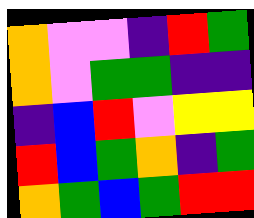[["orange", "violet", "violet", "indigo", "red", "green"], ["orange", "violet", "green", "green", "indigo", "indigo"], ["indigo", "blue", "red", "violet", "yellow", "yellow"], ["red", "blue", "green", "orange", "indigo", "green"], ["orange", "green", "blue", "green", "red", "red"]]